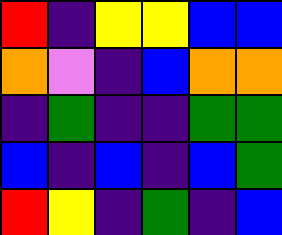[["red", "indigo", "yellow", "yellow", "blue", "blue"], ["orange", "violet", "indigo", "blue", "orange", "orange"], ["indigo", "green", "indigo", "indigo", "green", "green"], ["blue", "indigo", "blue", "indigo", "blue", "green"], ["red", "yellow", "indigo", "green", "indigo", "blue"]]